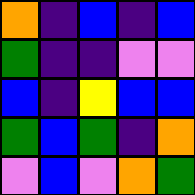[["orange", "indigo", "blue", "indigo", "blue"], ["green", "indigo", "indigo", "violet", "violet"], ["blue", "indigo", "yellow", "blue", "blue"], ["green", "blue", "green", "indigo", "orange"], ["violet", "blue", "violet", "orange", "green"]]